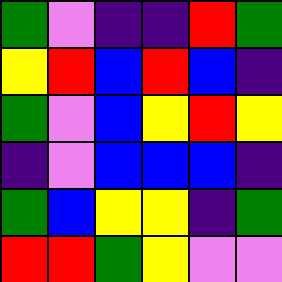[["green", "violet", "indigo", "indigo", "red", "green"], ["yellow", "red", "blue", "red", "blue", "indigo"], ["green", "violet", "blue", "yellow", "red", "yellow"], ["indigo", "violet", "blue", "blue", "blue", "indigo"], ["green", "blue", "yellow", "yellow", "indigo", "green"], ["red", "red", "green", "yellow", "violet", "violet"]]